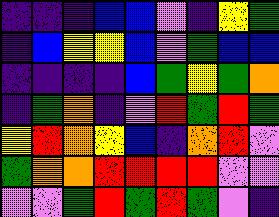[["indigo", "indigo", "indigo", "blue", "blue", "violet", "indigo", "yellow", "green"], ["indigo", "blue", "yellow", "yellow", "blue", "violet", "green", "blue", "blue"], ["indigo", "indigo", "indigo", "indigo", "blue", "green", "yellow", "green", "orange"], ["indigo", "green", "orange", "indigo", "violet", "red", "green", "red", "green"], ["yellow", "red", "orange", "yellow", "blue", "indigo", "orange", "red", "violet"], ["green", "orange", "orange", "red", "red", "red", "red", "violet", "violet"], ["violet", "violet", "green", "red", "green", "red", "green", "violet", "indigo"]]